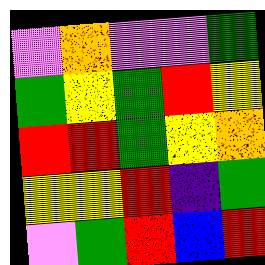[["violet", "orange", "violet", "violet", "green"], ["green", "yellow", "green", "red", "yellow"], ["red", "red", "green", "yellow", "orange"], ["yellow", "yellow", "red", "indigo", "green"], ["violet", "green", "red", "blue", "red"]]